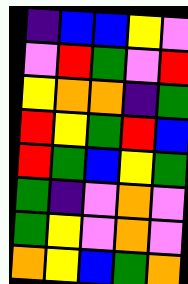[["indigo", "blue", "blue", "yellow", "violet"], ["violet", "red", "green", "violet", "red"], ["yellow", "orange", "orange", "indigo", "green"], ["red", "yellow", "green", "red", "blue"], ["red", "green", "blue", "yellow", "green"], ["green", "indigo", "violet", "orange", "violet"], ["green", "yellow", "violet", "orange", "violet"], ["orange", "yellow", "blue", "green", "orange"]]